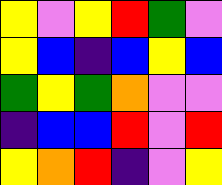[["yellow", "violet", "yellow", "red", "green", "violet"], ["yellow", "blue", "indigo", "blue", "yellow", "blue"], ["green", "yellow", "green", "orange", "violet", "violet"], ["indigo", "blue", "blue", "red", "violet", "red"], ["yellow", "orange", "red", "indigo", "violet", "yellow"]]